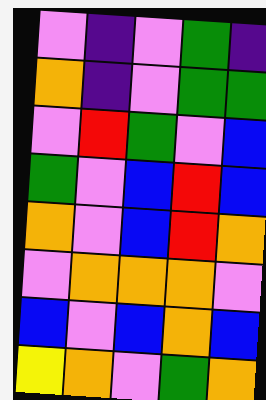[["violet", "indigo", "violet", "green", "indigo"], ["orange", "indigo", "violet", "green", "green"], ["violet", "red", "green", "violet", "blue"], ["green", "violet", "blue", "red", "blue"], ["orange", "violet", "blue", "red", "orange"], ["violet", "orange", "orange", "orange", "violet"], ["blue", "violet", "blue", "orange", "blue"], ["yellow", "orange", "violet", "green", "orange"]]